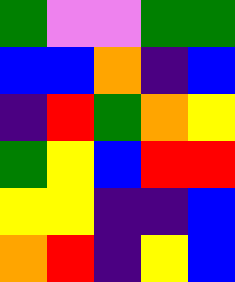[["green", "violet", "violet", "green", "green"], ["blue", "blue", "orange", "indigo", "blue"], ["indigo", "red", "green", "orange", "yellow"], ["green", "yellow", "blue", "red", "red"], ["yellow", "yellow", "indigo", "indigo", "blue"], ["orange", "red", "indigo", "yellow", "blue"]]